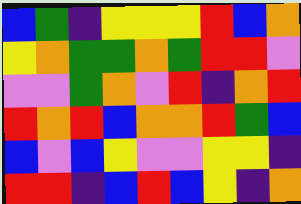[["blue", "green", "indigo", "yellow", "yellow", "yellow", "red", "blue", "orange"], ["yellow", "orange", "green", "green", "orange", "green", "red", "red", "violet"], ["violet", "violet", "green", "orange", "violet", "red", "indigo", "orange", "red"], ["red", "orange", "red", "blue", "orange", "orange", "red", "green", "blue"], ["blue", "violet", "blue", "yellow", "violet", "violet", "yellow", "yellow", "indigo"], ["red", "red", "indigo", "blue", "red", "blue", "yellow", "indigo", "orange"]]